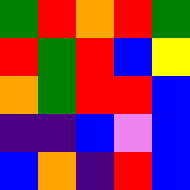[["green", "red", "orange", "red", "green"], ["red", "green", "red", "blue", "yellow"], ["orange", "green", "red", "red", "blue"], ["indigo", "indigo", "blue", "violet", "blue"], ["blue", "orange", "indigo", "red", "blue"]]